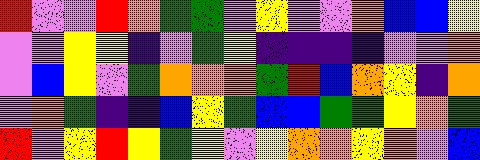[["red", "violet", "violet", "red", "orange", "green", "green", "violet", "yellow", "violet", "violet", "orange", "blue", "blue", "yellow"], ["violet", "violet", "yellow", "yellow", "indigo", "violet", "green", "yellow", "indigo", "indigo", "indigo", "indigo", "violet", "violet", "orange"], ["violet", "blue", "yellow", "violet", "green", "orange", "orange", "orange", "green", "red", "blue", "orange", "yellow", "indigo", "orange"], ["violet", "orange", "green", "indigo", "indigo", "blue", "yellow", "green", "blue", "blue", "green", "green", "yellow", "orange", "green"], ["red", "violet", "yellow", "red", "yellow", "green", "yellow", "violet", "yellow", "orange", "orange", "yellow", "orange", "violet", "blue"]]